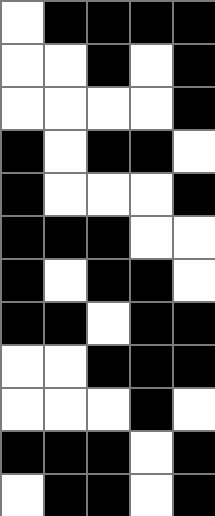[["white", "black", "black", "black", "black"], ["white", "white", "black", "white", "black"], ["white", "white", "white", "white", "black"], ["black", "white", "black", "black", "white"], ["black", "white", "white", "white", "black"], ["black", "black", "black", "white", "white"], ["black", "white", "black", "black", "white"], ["black", "black", "white", "black", "black"], ["white", "white", "black", "black", "black"], ["white", "white", "white", "black", "white"], ["black", "black", "black", "white", "black"], ["white", "black", "black", "white", "black"]]